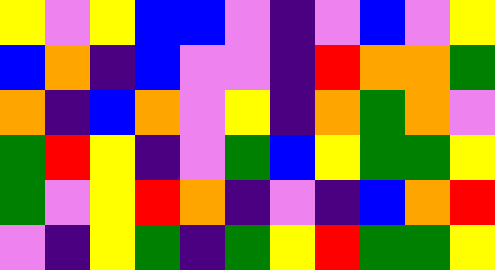[["yellow", "violet", "yellow", "blue", "blue", "violet", "indigo", "violet", "blue", "violet", "yellow"], ["blue", "orange", "indigo", "blue", "violet", "violet", "indigo", "red", "orange", "orange", "green"], ["orange", "indigo", "blue", "orange", "violet", "yellow", "indigo", "orange", "green", "orange", "violet"], ["green", "red", "yellow", "indigo", "violet", "green", "blue", "yellow", "green", "green", "yellow"], ["green", "violet", "yellow", "red", "orange", "indigo", "violet", "indigo", "blue", "orange", "red"], ["violet", "indigo", "yellow", "green", "indigo", "green", "yellow", "red", "green", "green", "yellow"]]